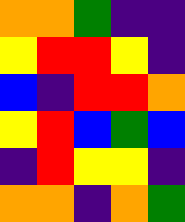[["orange", "orange", "green", "indigo", "indigo"], ["yellow", "red", "red", "yellow", "indigo"], ["blue", "indigo", "red", "red", "orange"], ["yellow", "red", "blue", "green", "blue"], ["indigo", "red", "yellow", "yellow", "indigo"], ["orange", "orange", "indigo", "orange", "green"]]